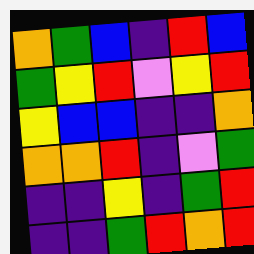[["orange", "green", "blue", "indigo", "red", "blue"], ["green", "yellow", "red", "violet", "yellow", "red"], ["yellow", "blue", "blue", "indigo", "indigo", "orange"], ["orange", "orange", "red", "indigo", "violet", "green"], ["indigo", "indigo", "yellow", "indigo", "green", "red"], ["indigo", "indigo", "green", "red", "orange", "red"]]